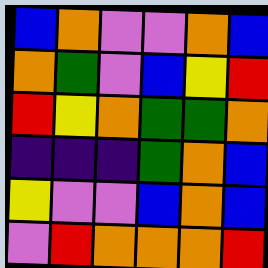[["blue", "orange", "violet", "violet", "orange", "blue"], ["orange", "green", "violet", "blue", "yellow", "red"], ["red", "yellow", "orange", "green", "green", "orange"], ["indigo", "indigo", "indigo", "green", "orange", "blue"], ["yellow", "violet", "violet", "blue", "orange", "blue"], ["violet", "red", "orange", "orange", "orange", "red"]]